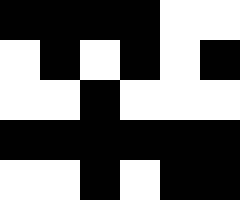[["black", "black", "black", "black", "white", "white"], ["white", "black", "white", "black", "white", "black"], ["white", "white", "black", "white", "white", "white"], ["black", "black", "black", "black", "black", "black"], ["white", "white", "black", "white", "black", "black"]]